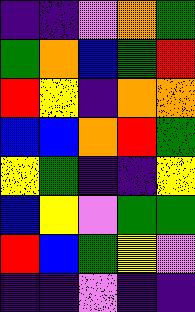[["indigo", "indigo", "violet", "orange", "green"], ["green", "orange", "blue", "green", "red"], ["red", "yellow", "indigo", "orange", "orange"], ["blue", "blue", "orange", "red", "green"], ["yellow", "green", "indigo", "indigo", "yellow"], ["blue", "yellow", "violet", "green", "green"], ["red", "blue", "green", "yellow", "violet"], ["indigo", "indigo", "violet", "indigo", "indigo"]]